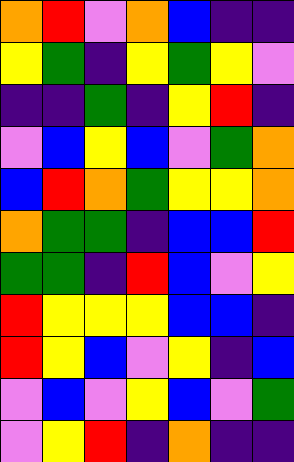[["orange", "red", "violet", "orange", "blue", "indigo", "indigo"], ["yellow", "green", "indigo", "yellow", "green", "yellow", "violet"], ["indigo", "indigo", "green", "indigo", "yellow", "red", "indigo"], ["violet", "blue", "yellow", "blue", "violet", "green", "orange"], ["blue", "red", "orange", "green", "yellow", "yellow", "orange"], ["orange", "green", "green", "indigo", "blue", "blue", "red"], ["green", "green", "indigo", "red", "blue", "violet", "yellow"], ["red", "yellow", "yellow", "yellow", "blue", "blue", "indigo"], ["red", "yellow", "blue", "violet", "yellow", "indigo", "blue"], ["violet", "blue", "violet", "yellow", "blue", "violet", "green"], ["violet", "yellow", "red", "indigo", "orange", "indigo", "indigo"]]